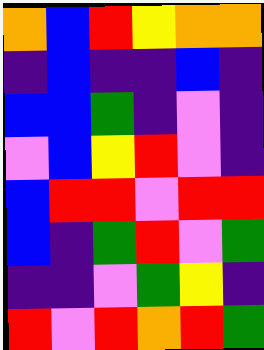[["orange", "blue", "red", "yellow", "orange", "orange"], ["indigo", "blue", "indigo", "indigo", "blue", "indigo"], ["blue", "blue", "green", "indigo", "violet", "indigo"], ["violet", "blue", "yellow", "red", "violet", "indigo"], ["blue", "red", "red", "violet", "red", "red"], ["blue", "indigo", "green", "red", "violet", "green"], ["indigo", "indigo", "violet", "green", "yellow", "indigo"], ["red", "violet", "red", "orange", "red", "green"]]